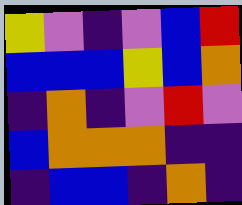[["yellow", "violet", "indigo", "violet", "blue", "red"], ["blue", "blue", "blue", "yellow", "blue", "orange"], ["indigo", "orange", "indigo", "violet", "red", "violet"], ["blue", "orange", "orange", "orange", "indigo", "indigo"], ["indigo", "blue", "blue", "indigo", "orange", "indigo"]]